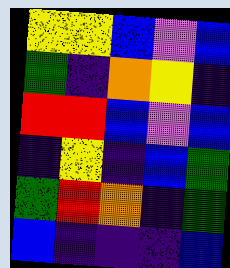[["yellow", "yellow", "blue", "violet", "blue"], ["green", "indigo", "orange", "yellow", "indigo"], ["red", "red", "blue", "violet", "blue"], ["indigo", "yellow", "indigo", "blue", "green"], ["green", "red", "orange", "indigo", "green"], ["blue", "indigo", "indigo", "indigo", "blue"]]